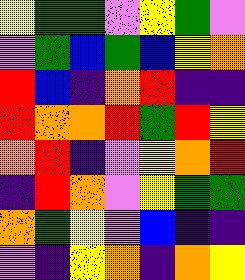[["yellow", "green", "green", "violet", "yellow", "green", "violet"], ["violet", "green", "blue", "green", "blue", "yellow", "orange"], ["red", "blue", "indigo", "orange", "red", "indigo", "indigo"], ["red", "orange", "orange", "red", "green", "red", "yellow"], ["orange", "red", "indigo", "violet", "yellow", "orange", "red"], ["indigo", "red", "orange", "violet", "yellow", "green", "green"], ["orange", "green", "yellow", "violet", "blue", "indigo", "indigo"], ["violet", "indigo", "yellow", "orange", "indigo", "orange", "yellow"]]